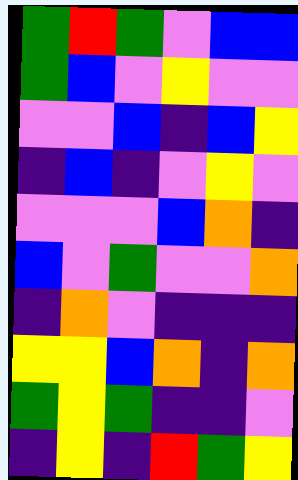[["green", "red", "green", "violet", "blue", "blue"], ["green", "blue", "violet", "yellow", "violet", "violet"], ["violet", "violet", "blue", "indigo", "blue", "yellow"], ["indigo", "blue", "indigo", "violet", "yellow", "violet"], ["violet", "violet", "violet", "blue", "orange", "indigo"], ["blue", "violet", "green", "violet", "violet", "orange"], ["indigo", "orange", "violet", "indigo", "indigo", "indigo"], ["yellow", "yellow", "blue", "orange", "indigo", "orange"], ["green", "yellow", "green", "indigo", "indigo", "violet"], ["indigo", "yellow", "indigo", "red", "green", "yellow"]]